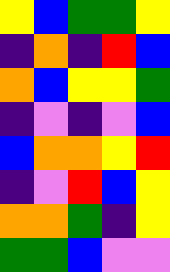[["yellow", "blue", "green", "green", "yellow"], ["indigo", "orange", "indigo", "red", "blue"], ["orange", "blue", "yellow", "yellow", "green"], ["indigo", "violet", "indigo", "violet", "blue"], ["blue", "orange", "orange", "yellow", "red"], ["indigo", "violet", "red", "blue", "yellow"], ["orange", "orange", "green", "indigo", "yellow"], ["green", "green", "blue", "violet", "violet"]]